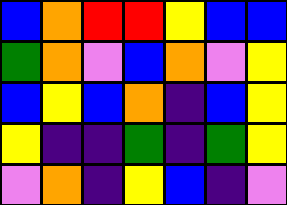[["blue", "orange", "red", "red", "yellow", "blue", "blue"], ["green", "orange", "violet", "blue", "orange", "violet", "yellow"], ["blue", "yellow", "blue", "orange", "indigo", "blue", "yellow"], ["yellow", "indigo", "indigo", "green", "indigo", "green", "yellow"], ["violet", "orange", "indigo", "yellow", "blue", "indigo", "violet"]]